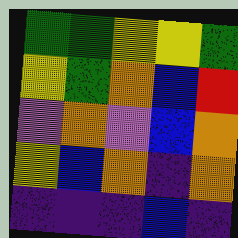[["green", "green", "yellow", "yellow", "green"], ["yellow", "green", "orange", "blue", "red"], ["violet", "orange", "violet", "blue", "orange"], ["yellow", "blue", "orange", "indigo", "orange"], ["indigo", "indigo", "indigo", "blue", "indigo"]]